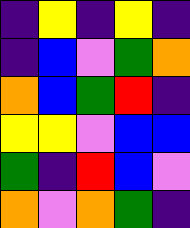[["indigo", "yellow", "indigo", "yellow", "indigo"], ["indigo", "blue", "violet", "green", "orange"], ["orange", "blue", "green", "red", "indigo"], ["yellow", "yellow", "violet", "blue", "blue"], ["green", "indigo", "red", "blue", "violet"], ["orange", "violet", "orange", "green", "indigo"]]